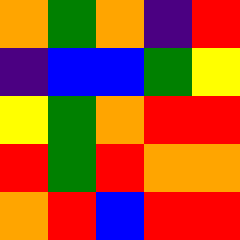[["orange", "green", "orange", "indigo", "red"], ["indigo", "blue", "blue", "green", "yellow"], ["yellow", "green", "orange", "red", "red"], ["red", "green", "red", "orange", "orange"], ["orange", "red", "blue", "red", "red"]]